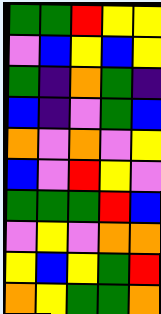[["green", "green", "red", "yellow", "yellow"], ["violet", "blue", "yellow", "blue", "yellow"], ["green", "indigo", "orange", "green", "indigo"], ["blue", "indigo", "violet", "green", "blue"], ["orange", "violet", "orange", "violet", "yellow"], ["blue", "violet", "red", "yellow", "violet"], ["green", "green", "green", "red", "blue"], ["violet", "yellow", "violet", "orange", "orange"], ["yellow", "blue", "yellow", "green", "red"], ["orange", "yellow", "green", "green", "orange"]]